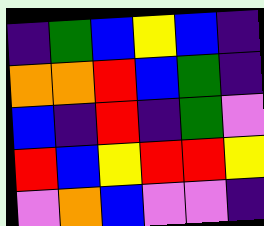[["indigo", "green", "blue", "yellow", "blue", "indigo"], ["orange", "orange", "red", "blue", "green", "indigo"], ["blue", "indigo", "red", "indigo", "green", "violet"], ["red", "blue", "yellow", "red", "red", "yellow"], ["violet", "orange", "blue", "violet", "violet", "indigo"]]